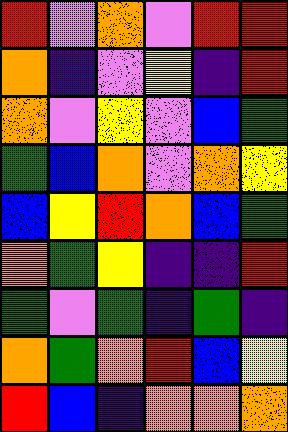[["red", "violet", "orange", "violet", "red", "red"], ["orange", "indigo", "violet", "yellow", "indigo", "red"], ["orange", "violet", "yellow", "violet", "blue", "green"], ["green", "blue", "orange", "violet", "orange", "yellow"], ["blue", "yellow", "red", "orange", "blue", "green"], ["orange", "green", "yellow", "indigo", "indigo", "red"], ["green", "violet", "green", "indigo", "green", "indigo"], ["orange", "green", "orange", "red", "blue", "yellow"], ["red", "blue", "indigo", "orange", "orange", "orange"]]